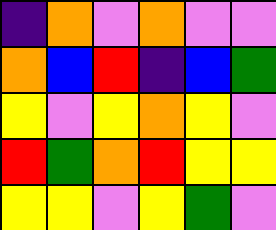[["indigo", "orange", "violet", "orange", "violet", "violet"], ["orange", "blue", "red", "indigo", "blue", "green"], ["yellow", "violet", "yellow", "orange", "yellow", "violet"], ["red", "green", "orange", "red", "yellow", "yellow"], ["yellow", "yellow", "violet", "yellow", "green", "violet"]]